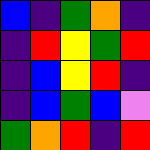[["blue", "indigo", "green", "orange", "indigo"], ["indigo", "red", "yellow", "green", "red"], ["indigo", "blue", "yellow", "red", "indigo"], ["indigo", "blue", "green", "blue", "violet"], ["green", "orange", "red", "indigo", "red"]]